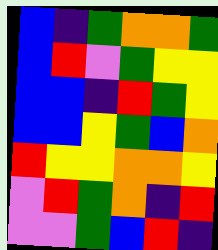[["blue", "indigo", "green", "orange", "orange", "green"], ["blue", "red", "violet", "green", "yellow", "yellow"], ["blue", "blue", "indigo", "red", "green", "yellow"], ["blue", "blue", "yellow", "green", "blue", "orange"], ["red", "yellow", "yellow", "orange", "orange", "yellow"], ["violet", "red", "green", "orange", "indigo", "red"], ["violet", "violet", "green", "blue", "red", "indigo"]]